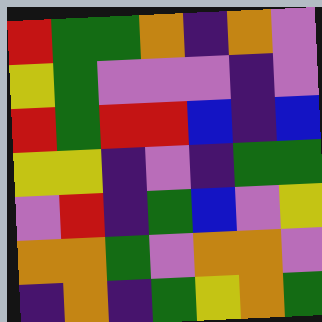[["red", "green", "green", "orange", "indigo", "orange", "violet"], ["yellow", "green", "violet", "violet", "violet", "indigo", "violet"], ["red", "green", "red", "red", "blue", "indigo", "blue"], ["yellow", "yellow", "indigo", "violet", "indigo", "green", "green"], ["violet", "red", "indigo", "green", "blue", "violet", "yellow"], ["orange", "orange", "green", "violet", "orange", "orange", "violet"], ["indigo", "orange", "indigo", "green", "yellow", "orange", "green"]]